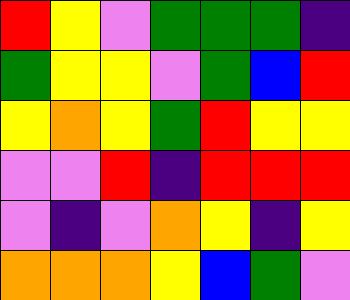[["red", "yellow", "violet", "green", "green", "green", "indigo"], ["green", "yellow", "yellow", "violet", "green", "blue", "red"], ["yellow", "orange", "yellow", "green", "red", "yellow", "yellow"], ["violet", "violet", "red", "indigo", "red", "red", "red"], ["violet", "indigo", "violet", "orange", "yellow", "indigo", "yellow"], ["orange", "orange", "orange", "yellow", "blue", "green", "violet"]]